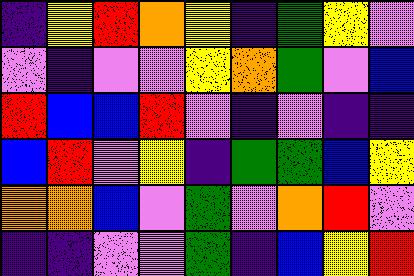[["indigo", "yellow", "red", "orange", "yellow", "indigo", "green", "yellow", "violet"], ["violet", "indigo", "violet", "violet", "yellow", "orange", "green", "violet", "blue"], ["red", "blue", "blue", "red", "violet", "indigo", "violet", "indigo", "indigo"], ["blue", "red", "violet", "yellow", "indigo", "green", "green", "blue", "yellow"], ["orange", "orange", "blue", "violet", "green", "violet", "orange", "red", "violet"], ["indigo", "indigo", "violet", "violet", "green", "indigo", "blue", "yellow", "red"]]